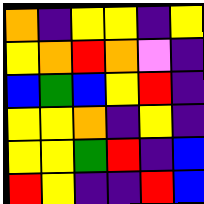[["orange", "indigo", "yellow", "yellow", "indigo", "yellow"], ["yellow", "orange", "red", "orange", "violet", "indigo"], ["blue", "green", "blue", "yellow", "red", "indigo"], ["yellow", "yellow", "orange", "indigo", "yellow", "indigo"], ["yellow", "yellow", "green", "red", "indigo", "blue"], ["red", "yellow", "indigo", "indigo", "red", "blue"]]